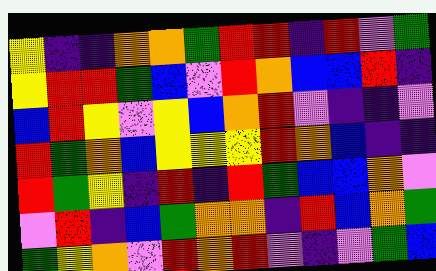[["yellow", "indigo", "indigo", "orange", "orange", "green", "red", "red", "indigo", "red", "violet", "green"], ["yellow", "red", "red", "green", "blue", "violet", "red", "orange", "blue", "blue", "red", "indigo"], ["blue", "red", "yellow", "violet", "yellow", "blue", "orange", "red", "violet", "indigo", "indigo", "violet"], ["red", "green", "orange", "blue", "yellow", "yellow", "yellow", "red", "orange", "blue", "indigo", "indigo"], ["red", "green", "yellow", "indigo", "red", "indigo", "red", "green", "blue", "blue", "orange", "violet"], ["violet", "red", "indigo", "blue", "green", "orange", "orange", "indigo", "red", "blue", "orange", "green"], ["green", "yellow", "orange", "violet", "red", "orange", "red", "violet", "indigo", "violet", "green", "blue"]]